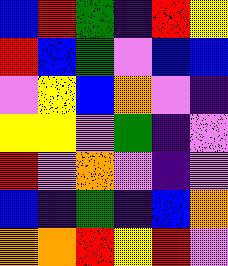[["blue", "red", "green", "indigo", "red", "yellow"], ["red", "blue", "green", "violet", "blue", "blue"], ["violet", "yellow", "blue", "orange", "violet", "indigo"], ["yellow", "yellow", "violet", "green", "indigo", "violet"], ["red", "violet", "orange", "violet", "indigo", "violet"], ["blue", "indigo", "green", "indigo", "blue", "orange"], ["orange", "orange", "red", "yellow", "red", "violet"]]